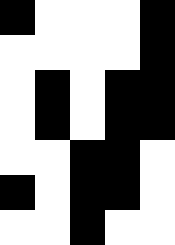[["black", "white", "white", "white", "black"], ["white", "white", "white", "white", "black"], ["white", "black", "white", "black", "black"], ["white", "black", "white", "black", "black"], ["white", "white", "black", "black", "white"], ["black", "white", "black", "black", "white"], ["white", "white", "black", "white", "white"]]